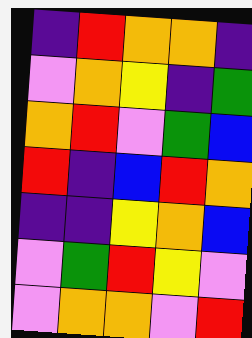[["indigo", "red", "orange", "orange", "indigo"], ["violet", "orange", "yellow", "indigo", "green"], ["orange", "red", "violet", "green", "blue"], ["red", "indigo", "blue", "red", "orange"], ["indigo", "indigo", "yellow", "orange", "blue"], ["violet", "green", "red", "yellow", "violet"], ["violet", "orange", "orange", "violet", "red"]]